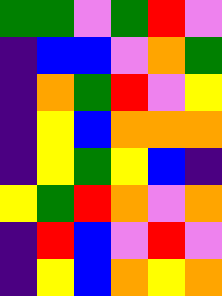[["green", "green", "violet", "green", "red", "violet"], ["indigo", "blue", "blue", "violet", "orange", "green"], ["indigo", "orange", "green", "red", "violet", "yellow"], ["indigo", "yellow", "blue", "orange", "orange", "orange"], ["indigo", "yellow", "green", "yellow", "blue", "indigo"], ["yellow", "green", "red", "orange", "violet", "orange"], ["indigo", "red", "blue", "violet", "red", "violet"], ["indigo", "yellow", "blue", "orange", "yellow", "orange"]]